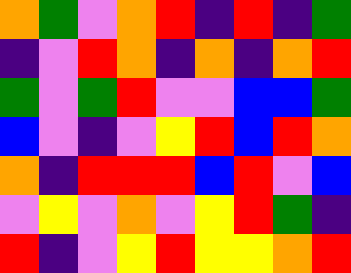[["orange", "green", "violet", "orange", "red", "indigo", "red", "indigo", "green"], ["indigo", "violet", "red", "orange", "indigo", "orange", "indigo", "orange", "red"], ["green", "violet", "green", "red", "violet", "violet", "blue", "blue", "green"], ["blue", "violet", "indigo", "violet", "yellow", "red", "blue", "red", "orange"], ["orange", "indigo", "red", "red", "red", "blue", "red", "violet", "blue"], ["violet", "yellow", "violet", "orange", "violet", "yellow", "red", "green", "indigo"], ["red", "indigo", "violet", "yellow", "red", "yellow", "yellow", "orange", "red"]]